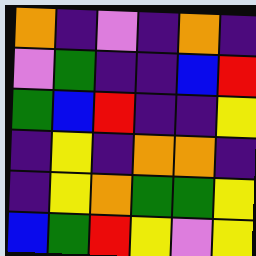[["orange", "indigo", "violet", "indigo", "orange", "indigo"], ["violet", "green", "indigo", "indigo", "blue", "red"], ["green", "blue", "red", "indigo", "indigo", "yellow"], ["indigo", "yellow", "indigo", "orange", "orange", "indigo"], ["indigo", "yellow", "orange", "green", "green", "yellow"], ["blue", "green", "red", "yellow", "violet", "yellow"]]